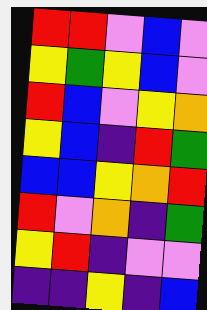[["red", "red", "violet", "blue", "violet"], ["yellow", "green", "yellow", "blue", "violet"], ["red", "blue", "violet", "yellow", "orange"], ["yellow", "blue", "indigo", "red", "green"], ["blue", "blue", "yellow", "orange", "red"], ["red", "violet", "orange", "indigo", "green"], ["yellow", "red", "indigo", "violet", "violet"], ["indigo", "indigo", "yellow", "indigo", "blue"]]